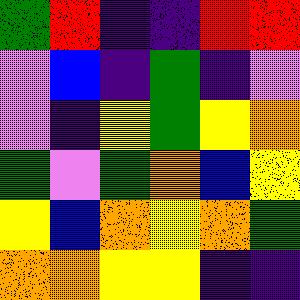[["green", "red", "indigo", "indigo", "red", "red"], ["violet", "blue", "indigo", "green", "indigo", "violet"], ["violet", "indigo", "yellow", "green", "yellow", "orange"], ["green", "violet", "green", "orange", "blue", "yellow"], ["yellow", "blue", "orange", "yellow", "orange", "green"], ["orange", "orange", "yellow", "yellow", "indigo", "indigo"]]